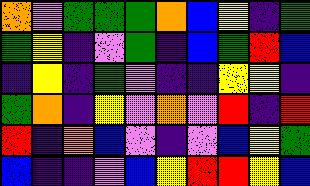[["orange", "violet", "green", "green", "green", "orange", "blue", "yellow", "indigo", "green"], ["green", "yellow", "indigo", "violet", "green", "indigo", "blue", "green", "red", "blue"], ["indigo", "yellow", "indigo", "green", "violet", "indigo", "indigo", "yellow", "yellow", "indigo"], ["green", "orange", "indigo", "yellow", "violet", "orange", "violet", "red", "indigo", "red"], ["red", "indigo", "orange", "blue", "violet", "indigo", "violet", "blue", "yellow", "green"], ["blue", "indigo", "indigo", "violet", "blue", "yellow", "red", "red", "yellow", "blue"]]